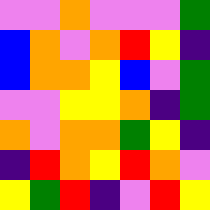[["violet", "violet", "orange", "violet", "violet", "violet", "green"], ["blue", "orange", "violet", "orange", "red", "yellow", "indigo"], ["blue", "orange", "orange", "yellow", "blue", "violet", "green"], ["violet", "violet", "yellow", "yellow", "orange", "indigo", "green"], ["orange", "violet", "orange", "orange", "green", "yellow", "indigo"], ["indigo", "red", "orange", "yellow", "red", "orange", "violet"], ["yellow", "green", "red", "indigo", "violet", "red", "yellow"]]